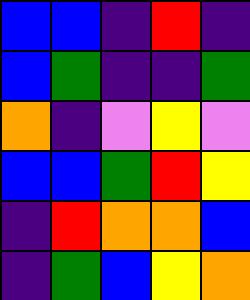[["blue", "blue", "indigo", "red", "indigo"], ["blue", "green", "indigo", "indigo", "green"], ["orange", "indigo", "violet", "yellow", "violet"], ["blue", "blue", "green", "red", "yellow"], ["indigo", "red", "orange", "orange", "blue"], ["indigo", "green", "blue", "yellow", "orange"]]